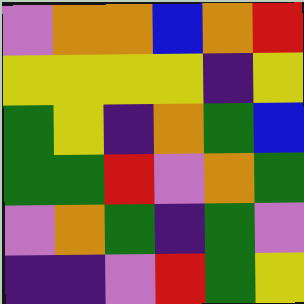[["violet", "orange", "orange", "blue", "orange", "red"], ["yellow", "yellow", "yellow", "yellow", "indigo", "yellow"], ["green", "yellow", "indigo", "orange", "green", "blue"], ["green", "green", "red", "violet", "orange", "green"], ["violet", "orange", "green", "indigo", "green", "violet"], ["indigo", "indigo", "violet", "red", "green", "yellow"]]